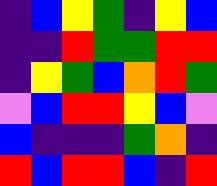[["indigo", "blue", "yellow", "green", "indigo", "yellow", "blue"], ["indigo", "indigo", "red", "green", "green", "red", "red"], ["indigo", "yellow", "green", "blue", "orange", "red", "green"], ["violet", "blue", "red", "red", "yellow", "blue", "violet"], ["blue", "indigo", "indigo", "indigo", "green", "orange", "indigo"], ["red", "blue", "red", "red", "blue", "indigo", "red"]]